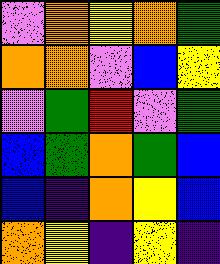[["violet", "orange", "yellow", "orange", "green"], ["orange", "orange", "violet", "blue", "yellow"], ["violet", "green", "red", "violet", "green"], ["blue", "green", "orange", "green", "blue"], ["blue", "indigo", "orange", "yellow", "blue"], ["orange", "yellow", "indigo", "yellow", "indigo"]]